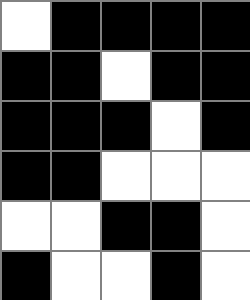[["white", "black", "black", "black", "black"], ["black", "black", "white", "black", "black"], ["black", "black", "black", "white", "black"], ["black", "black", "white", "white", "white"], ["white", "white", "black", "black", "white"], ["black", "white", "white", "black", "white"]]